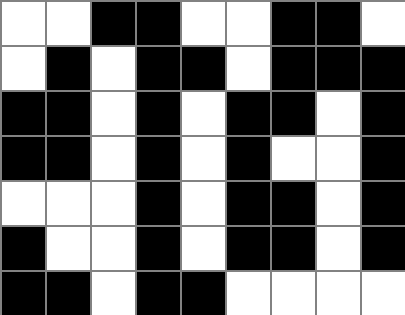[["white", "white", "black", "black", "white", "white", "black", "black", "white"], ["white", "black", "white", "black", "black", "white", "black", "black", "black"], ["black", "black", "white", "black", "white", "black", "black", "white", "black"], ["black", "black", "white", "black", "white", "black", "white", "white", "black"], ["white", "white", "white", "black", "white", "black", "black", "white", "black"], ["black", "white", "white", "black", "white", "black", "black", "white", "black"], ["black", "black", "white", "black", "black", "white", "white", "white", "white"]]